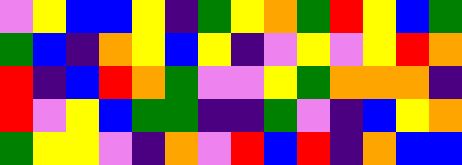[["violet", "yellow", "blue", "blue", "yellow", "indigo", "green", "yellow", "orange", "green", "red", "yellow", "blue", "green"], ["green", "blue", "indigo", "orange", "yellow", "blue", "yellow", "indigo", "violet", "yellow", "violet", "yellow", "red", "orange"], ["red", "indigo", "blue", "red", "orange", "green", "violet", "violet", "yellow", "green", "orange", "orange", "orange", "indigo"], ["red", "violet", "yellow", "blue", "green", "green", "indigo", "indigo", "green", "violet", "indigo", "blue", "yellow", "orange"], ["green", "yellow", "yellow", "violet", "indigo", "orange", "violet", "red", "blue", "red", "indigo", "orange", "blue", "blue"]]